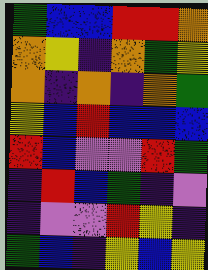[["green", "blue", "blue", "red", "red", "orange"], ["orange", "yellow", "indigo", "orange", "green", "yellow"], ["orange", "indigo", "orange", "indigo", "orange", "green"], ["yellow", "blue", "red", "blue", "blue", "blue"], ["red", "blue", "violet", "violet", "red", "green"], ["indigo", "red", "blue", "green", "indigo", "violet"], ["indigo", "violet", "violet", "red", "yellow", "indigo"], ["green", "blue", "indigo", "yellow", "blue", "yellow"]]